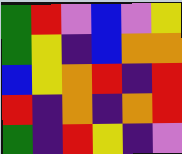[["green", "red", "violet", "blue", "violet", "yellow"], ["green", "yellow", "indigo", "blue", "orange", "orange"], ["blue", "yellow", "orange", "red", "indigo", "red"], ["red", "indigo", "orange", "indigo", "orange", "red"], ["green", "indigo", "red", "yellow", "indigo", "violet"]]